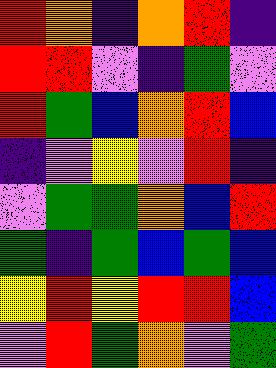[["red", "orange", "indigo", "orange", "red", "indigo"], ["red", "red", "violet", "indigo", "green", "violet"], ["red", "green", "blue", "orange", "red", "blue"], ["indigo", "violet", "yellow", "violet", "red", "indigo"], ["violet", "green", "green", "orange", "blue", "red"], ["green", "indigo", "green", "blue", "green", "blue"], ["yellow", "red", "yellow", "red", "red", "blue"], ["violet", "red", "green", "orange", "violet", "green"]]